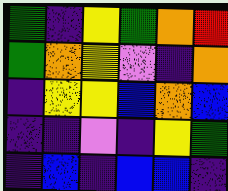[["green", "indigo", "yellow", "green", "orange", "red"], ["green", "orange", "yellow", "violet", "indigo", "orange"], ["indigo", "yellow", "yellow", "blue", "orange", "blue"], ["indigo", "indigo", "violet", "indigo", "yellow", "green"], ["indigo", "blue", "indigo", "blue", "blue", "indigo"]]